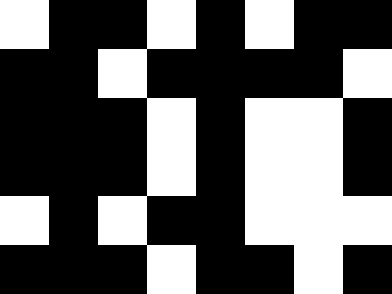[["white", "black", "black", "white", "black", "white", "black", "black"], ["black", "black", "white", "black", "black", "black", "black", "white"], ["black", "black", "black", "white", "black", "white", "white", "black"], ["black", "black", "black", "white", "black", "white", "white", "black"], ["white", "black", "white", "black", "black", "white", "white", "white"], ["black", "black", "black", "white", "black", "black", "white", "black"]]